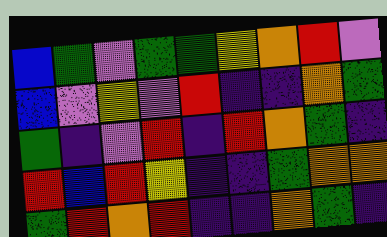[["blue", "green", "violet", "green", "green", "yellow", "orange", "red", "violet"], ["blue", "violet", "yellow", "violet", "red", "indigo", "indigo", "orange", "green"], ["green", "indigo", "violet", "red", "indigo", "red", "orange", "green", "indigo"], ["red", "blue", "red", "yellow", "indigo", "indigo", "green", "orange", "orange"], ["green", "red", "orange", "red", "indigo", "indigo", "orange", "green", "indigo"]]